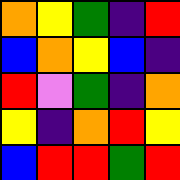[["orange", "yellow", "green", "indigo", "red"], ["blue", "orange", "yellow", "blue", "indigo"], ["red", "violet", "green", "indigo", "orange"], ["yellow", "indigo", "orange", "red", "yellow"], ["blue", "red", "red", "green", "red"]]